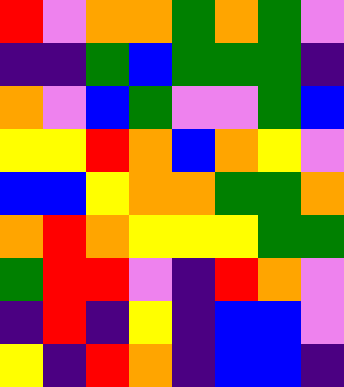[["red", "violet", "orange", "orange", "green", "orange", "green", "violet"], ["indigo", "indigo", "green", "blue", "green", "green", "green", "indigo"], ["orange", "violet", "blue", "green", "violet", "violet", "green", "blue"], ["yellow", "yellow", "red", "orange", "blue", "orange", "yellow", "violet"], ["blue", "blue", "yellow", "orange", "orange", "green", "green", "orange"], ["orange", "red", "orange", "yellow", "yellow", "yellow", "green", "green"], ["green", "red", "red", "violet", "indigo", "red", "orange", "violet"], ["indigo", "red", "indigo", "yellow", "indigo", "blue", "blue", "violet"], ["yellow", "indigo", "red", "orange", "indigo", "blue", "blue", "indigo"]]